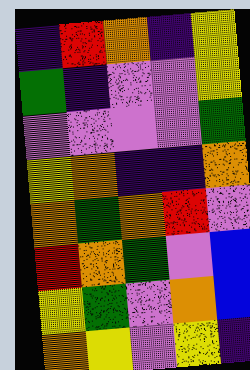[["indigo", "red", "orange", "indigo", "yellow"], ["green", "indigo", "violet", "violet", "yellow"], ["violet", "violet", "violet", "violet", "green"], ["yellow", "orange", "indigo", "indigo", "orange"], ["orange", "green", "orange", "red", "violet"], ["red", "orange", "green", "violet", "blue"], ["yellow", "green", "violet", "orange", "blue"], ["orange", "yellow", "violet", "yellow", "indigo"]]